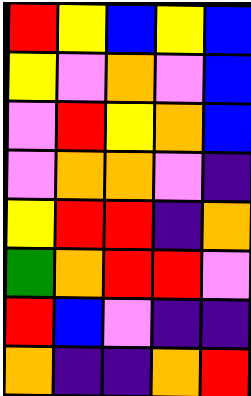[["red", "yellow", "blue", "yellow", "blue"], ["yellow", "violet", "orange", "violet", "blue"], ["violet", "red", "yellow", "orange", "blue"], ["violet", "orange", "orange", "violet", "indigo"], ["yellow", "red", "red", "indigo", "orange"], ["green", "orange", "red", "red", "violet"], ["red", "blue", "violet", "indigo", "indigo"], ["orange", "indigo", "indigo", "orange", "red"]]